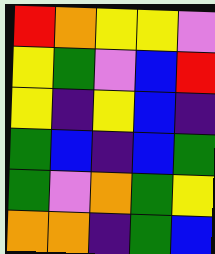[["red", "orange", "yellow", "yellow", "violet"], ["yellow", "green", "violet", "blue", "red"], ["yellow", "indigo", "yellow", "blue", "indigo"], ["green", "blue", "indigo", "blue", "green"], ["green", "violet", "orange", "green", "yellow"], ["orange", "orange", "indigo", "green", "blue"]]